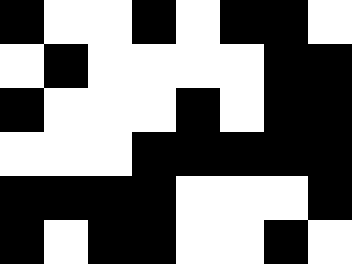[["black", "white", "white", "black", "white", "black", "black", "white"], ["white", "black", "white", "white", "white", "white", "black", "black"], ["black", "white", "white", "white", "black", "white", "black", "black"], ["white", "white", "white", "black", "black", "black", "black", "black"], ["black", "black", "black", "black", "white", "white", "white", "black"], ["black", "white", "black", "black", "white", "white", "black", "white"]]